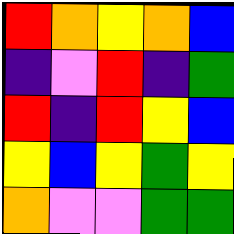[["red", "orange", "yellow", "orange", "blue"], ["indigo", "violet", "red", "indigo", "green"], ["red", "indigo", "red", "yellow", "blue"], ["yellow", "blue", "yellow", "green", "yellow"], ["orange", "violet", "violet", "green", "green"]]